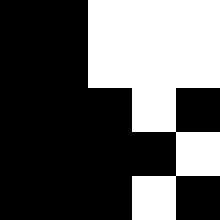[["black", "black", "white", "white", "white"], ["black", "black", "white", "white", "white"], ["black", "black", "black", "white", "black"], ["black", "black", "black", "black", "white"], ["black", "black", "black", "white", "black"]]